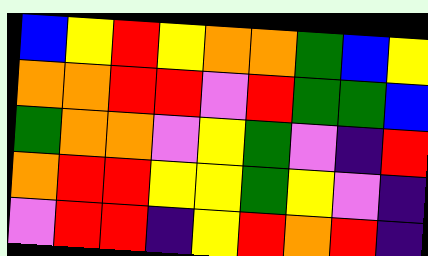[["blue", "yellow", "red", "yellow", "orange", "orange", "green", "blue", "yellow"], ["orange", "orange", "red", "red", "violet", "red", "green", "green", "blue"], ["green", "orange", "orange", "violet", "yellow", "green", "violet", "indigo", "red"], ["orange", "red", "red", "yellow", "yellow", "green", "yellow", "violet", "indigo"], ["violet", "red", "red", "indigo", "yellow", "red", "orange", "red", "indigo"]]